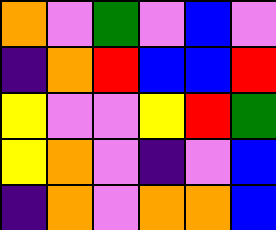[["orange", "violet", "green", "violet", "blue", "violet"], ["indigo", "orange", "red", "blue", "blue", "red"], ["yellow", "violet", "violet", "yellow", "red", "green"], ["yellow", "orange", "violet", "indigo", "violet", "blue"], ["indigo", "orange", "violet", "orange", "orange", "blue"]]